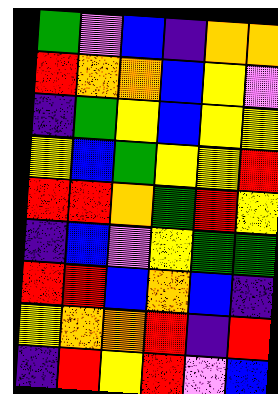[["green", "violet", "blue", "indigo", "orange", "orange"], ["red", "orange", "orange", "blue", "yellow", "violet"], ["indigo", "green", "yellow", "blue", "yellow", "yellow"], ["yellow", "blue", "green", "yellow", "yellow", "red"], ["red", "red", "orange", "green", "red", "yellow"], ["indigo", "blue", "violet", "yellow", "green", "green"], ["red", "red", "blue", "orange", "blue", "indigo"], ["yellow", "orange", "orange", "red", "indigo", "red"], ["indigo", "red", "yellow", "red", "violet", "blue"]]